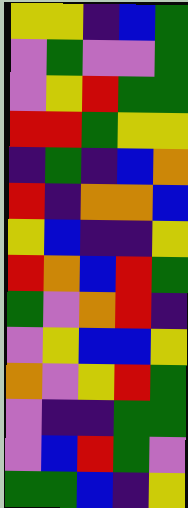[["yellow", "yellow", "indigo", "blue", "green"], ["violet", "green", "violet", "violet", "green"], ["violet", "yellow", "red", "green", "green"], ["red", "red", "green", "yellow", "yellow"], ["indigo", "green", "indigo", "blue", "orange"], ["red", "indigo", "orange", "orange", "blue"], ["yellow", "blue", "indigo", "indigo", "yellow"], ["red", "orange", "blue", "red", "green"], ["green", "violet", "orange", "red", "indigo"], ["violet", "yellow", "blue", "blue", "yellow"], ["orange", "violet", "yellow", "red", "green"], ["violet", "indigo", "indigo", "green", "green"], ["violet", "blue", "red", "green", "violet"], ["green", "green", "blue", "indigo", "yellow"]]